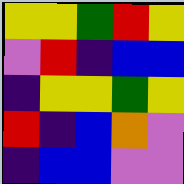[["yellow", "yellow", "green", "red", "yellow"], ["violet", "red", "indigo", "blue", "blue"], ["indigo", "yellow", "yellow", "green", "yellow"], ["red", "indigo", "blue", "orange", "violet"], ["indigo", "blue", "blue", "violet", "violet"]]